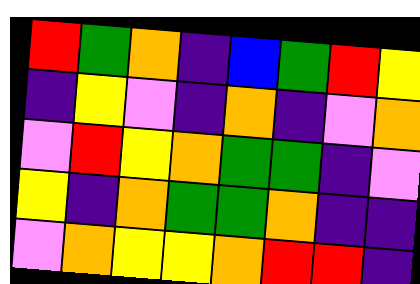[["red", "green", "orange", "indigo", "blue", "green", "red", "yellow"], ["indigo", "yellow", "violet", "indigo", "orange", "indigo", "violet", "orange"], ["violet", "red", "yellow", "orange", "green", "green", "indigo", "violet"], ["yellow", "indigo", "orange", "green", "green", "orange", "indigo", "indigo"], ["violet", "orange", "yellow", "yellow", "orange", "red", "red", "indigo"]]